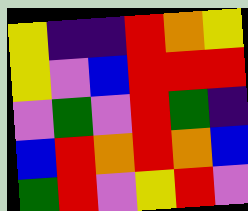[["yellow", "indigo", "indigo", "red", "orange", "yellow"], ["yellow", "violet", "blue", "red", "red", "red"], ["violet", "green", "violet", "red", "green", "indigo"], ["blue", "red", "orange", "red", "orange", "blue"], ["green", "red", "violet", "yellow", "red", "violet"]]